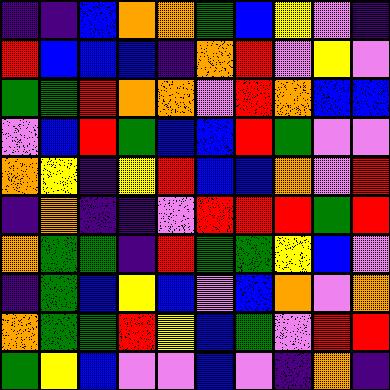[["indigo", "indigo", "blue", "orange", "orange", "green", "blue", "yellow", "violet", "indigo"], ["red", "blue", "blue", "blue", "indigo", "orange", "red", "violet", "yellow", "violet"], ["green", "green", "red", "orange", "orange", "violet", "red", "orange", "blue", "blue"], ["violet", "blue", "red", "green", "blue", "blue", "red", "green", "violet", "violet"], ["orange", "yellow", "indigo", "yellow", "red", "blue", "blue", "orange", "violet", "red"], ["indigo", "orange", "indigo", "indigo", "violet", "red", "red", "red", "green", "red"], ["orange", "green", "green", "indigo", "red", "green", "green", "yellow", "blue", "violet"], ["indigo", "green", "blue", "yellow", "blue", "violet", "blue", "orange", "violet", "orange"], ["orange", "green", "green", "red", "yellow", "blue", "green", "violet", "red", "red"], ["green", "yellow", "blue", "violet", "violet", "blue", "violet", "indigo", "orange", "indigo"]]